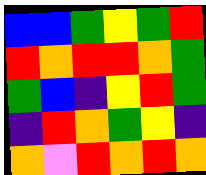[["blue", "blue", "green", "yellow", "green", "red"], ["red", "orange", "red", "red", "orange", "green"], ["green", "blue", "indigo", "yellow", "red", "green"], ["indigo", "red", "orange", "green", "yellow", "indigo"], ["orange", "violet", "red", "orange", "red", "orange"]]